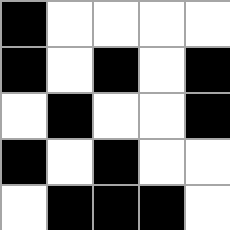[["black", "white", "white", "white", "white"], ["black", "white", "black", "white", "black"], ["white", "black", "white", "white", "black"], ["black", "white", "black", "white", "white"], ["white", "black", "black", "black", "white"]]